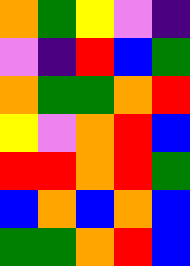[["orange", "green", "yellow", "violet", "indigo"], ["violet", "indigo", "red", "blue", "green"], ["orange", "green", "green", "orange", "red"], ["yellow", "violet", "orange", "red", "blue"], ["red", "red", "orange", "red", "green"], ["blue", "orange", "blue", "orange", "blue"], ["green", "green", "orange", "red", "blue"]]